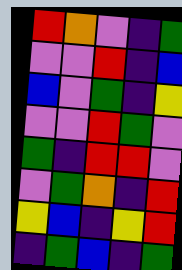[["red", "orange", "violet", "indigo", "green"], ["violet", "violet", "red", "indigo", "blue"], ["blue", "violet", "green", "indigo", "yellow"], ["violet", "violet", "red", "green", "violet"], ["green", "indigo", "red", "red", "violet"], ["violet", "green", "orange", "indigo", "red"], ["yellow", "blue", "indigo", "yellow", "red"], ["indigo", "green", "blue", "indigo", "green"]]